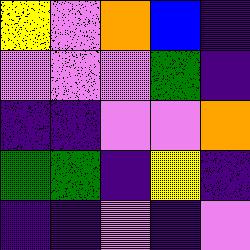[["yellow", "violet", "orange", "blue", "indigo"], ["violet", "violet", "violet", "green", "indigo"], ["indigo", "indigo", "violet", "violet", "orange"], ["green", "green", "indigo", "yellow", "indigo"], ["indigo", "indigo", "violet", "indigo", "violet"]]